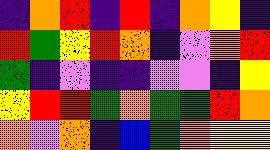[["indigo", "orange", "red", "indigo", "red", "indigo", "orange", "yellow", "indigo"], ["red", "green", "yellow", "red", "orange", "indigo", "violet", "orange", "red"], ["green", "indigo", "violet", "indigo", "indigo", "violet", "violet", "indigo", "yellow"], ["yellow", "red", "red", "green", "orange", "green", "green", "red", "orange"], ["orange", "violet", "orange", "indigo", "blue", "green", "orange", "yellow", "yellow"]]